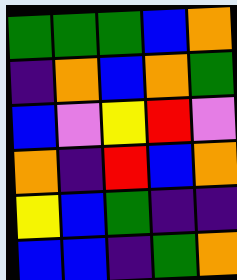[["green", "green", "green", "blue", "orange"], ["indigo", "orange", "blue", "orange", "green"], ["blue", "violet", "yellow", "red", "violet"], ["orange", "indigo", "red", "blue", "orange"], ["yellow", "blue", "green", "indigo", "indigo"], ["blue", "blue", "indigo", "green", "orange"]]